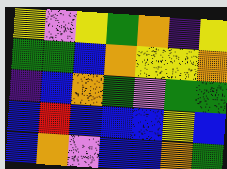[["yellow", "violet", "yellow", "green", "orange", "indigo", "yellow"], ["green", "green", "blue", "orange", "yellow", "yellow", "orange"], ["indigo", "blue", "orange", "green", "violet", "green", "green"], ["blue", "red", "blue", "blue", "blue", "yellow", "blue"], ["blue", "orange", "violet", "blue", "blue", "orange", "green"]]